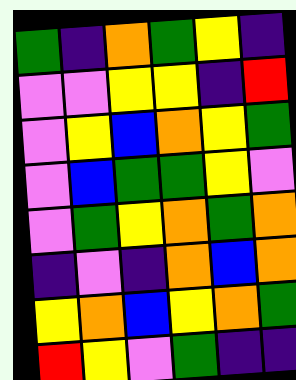[["green", "indigo", "orange", "green", "yellow", "indigo"], ["violet", "violet", "yellow", "yellow", "indigo", "red"], ["violet", "yellow", "blue", "orange", "yellow", "green"], ["violet", "blue", "green", "green", "yellow", "violet"], ["violet", "green", "yellow", "orange", "green", "orange"], ["indigo", "violet", "indigo", "orange", "blue", "orange"], ["yellow", "orange", "blue", "yellow", "orange", "green"], ["red", "yellow", "violet", "green", "indigo", "indigo"]]